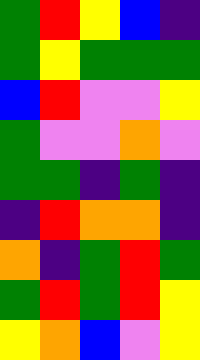[["green", "red", "yellow", "blue", "indigo"], ["green", "yellow", "green", "green", "green"], ["blue", "red", "violet", "violet", "yellow"], ["green", "violet", "violet", "orange", "violet"], ["green", "green", "indigo", "green", "indigo"], ["indigo", "red", "orange", "orange", "indigo"], ["orange", "indigo", "green", "red", "green"], ["green", "red", "green", "red", "yellow"], ["yellow", "orange", "blue", "violet", "yellow"]]